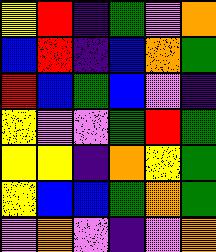[["yellow", "red", "indigo", "green", "violet", "orange"], ["blue", "red", "indigo", "blue", "orange", "green"], ["red", "blue", "green", "blue", "violet", "indigo"], ["yellow", "violet", "violet", "green", "red", "green"], ["yellow", "yellow", "indigo", "orange", "yellow", "green"], ["yellow", "blue", "blue", "green", "orange", "green"], ["violet", "orange", "violet", "indigo", "violet", "orange"]]